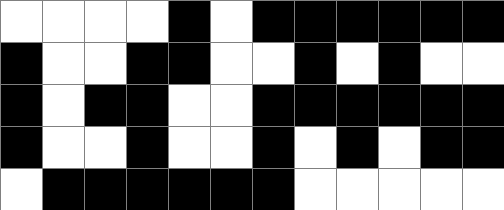[["white", "white", "white", "white", "black", "white", "black", "black", "black", "black", "black", "black"], ["black", "white", "white", "black", "black", "white", "white", "black", "white", "black", "white", "white"], ["black", "white", "black", "black", "white", "white", "black", "black", "black", "black", "black", "black"], ["black", "white", "white", "black", "white", "white", "black", "white", "black", "white", "black", "black"], ["white", "black", "black", "black", "black", "black", "black", "white", "white", "white", "white", "white"]]